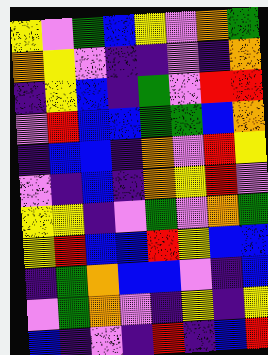[["yellow", "violet", "green", "blue", "yellow", "violet", "orange", "green"], ["orange", "yellow", "violet", "indigo", "indigo", "violet", "indigo", "orange"], ["indigo", "yellow", "blue", "indigo", "green", "violet", "red", "red"], ["violet", "red", "blue", "blue", "green", "green", "blue", "orange"], ["indigo", "blue", "blue", "indigo", "orange", "violet", "red", "yellow"], ["violet", "indigo", "blue", "indigo", "orange", "yellow", "red", "violet"], ["yellow", "yellow", "indigo", "violet", "green", "violet", "orange", "green"], ["yellow", "red", "blue", "blue", "red", "yellow", "blue", "blue"], ["indigo", "green", "orange", "blue", "blue", "violet", "indigo", "blue"], ["violet", "green", "orange", "violet", "indigo", "yellow", "indigo", "yellow"], ["blue", "indigo", "violet", "indigo", "red", "indigo", "blue", "red"]]